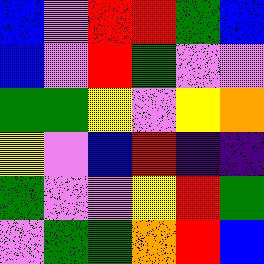[["blue", "violet", "red", "red", "green", "blue"], ["blue", "violet", "red", "green", "violet", "violet"], ["green", "green", "yellow", "violet", "yellow", "orange"], ["yellow", "violet", "blue", "red", "indigo", "indigo"], ["green", "violet", "violet", "yellow", "red", "green"], ["violet", "green", "green", "orange", "red", "blue"]]